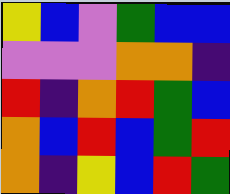[["yellow", "blue", "violet", "green", "blue", "blue"], ["violet", "violet", "violet", "orange", "orange", "indigo"], ["red", "indigo", "orange", "red", "green", "blue"], ["orange", "blue", "red", "blue", "green", "red"], ["orange", "indigo", "yellow", "blue", "red", "green"]]